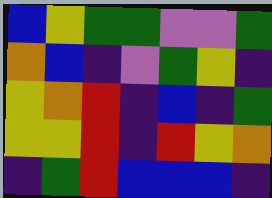[["blue", "yellow", "green", "green", "violet", "violet", "green"], ["orange", "blue", "indigo", "violet", "green", "yellow", "indigo"], ["yellow", "orange", "red", "indigo", "blue", "indigo", "green"], ["yellow", "yellow", "red", "indigo", "red", "yellow", "orange"], ["indigo", "green", "red", "blue", "blue", "blue", "indigo"]]